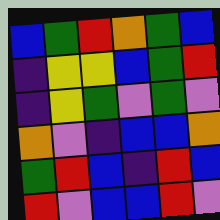[["blue", "green", "red", "orange", "green", "blue"], ["indigo", "yellow", "yellow", "blue", "green", "red"], ["indigo", "yellow", "green", "violet", "green", "violet"], ["orange", "violet", "indigo", "blue", "blue", "orange"], ["green", "red", "blue", "indigo", "red", "blue"], ["red", "violet", "blue", "blue", "red", "violet"]]